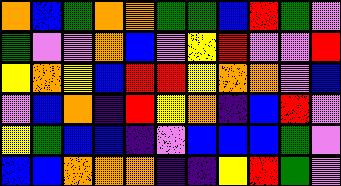[["orange", "blue", "green", "orange", "orange", "green", "green", "blue", "red", "green", "violet"], ["green", "violet", "violet", "orange", "blue", "violet", "yellow", "red", "violet", "violet", "red"], ["yellow", "orange", "yellow", "blue", "red", "red", "yellow", "orange", "orange", "violet", "blue"], ["violet", "blue", "orange", "indigo", "red", "yellow", "orange", "indigo", "blue", "red", "violet"], ["yellow", "green", "blue", "blue", "indigo", "violet", "blue", "blue", "blue", "green", "violet"], ["blue", "blue", "orange", "orange", "orange", "indigo", "indigo", "yellow", "red", "green", "violet"]]